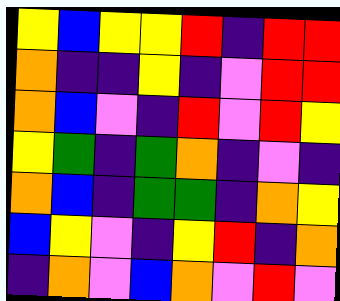[["yellow", "blue", "yellow", "yellow", "red", "indigo", "red", "red"], ["orange", "indigo", "indigo", "yellow", "indigo", "violet", "red", "red"], ["orange", "blue", "violet", "indigo", "red", "violet", "red", "yellow"], ["yellow", "green", "indigo", "green", "orange", "indigo", "violet", "indigo"], ["orange", "blue", "indigo", "green", "green", "indigo", "orange", "yellow"], ["blue", "yellow", "violet", "indigo", "yellow", "red", "indigo", "orange"], ["indigo", "orange", "violet", "blue", "orange", "violet", "red", "violet"]]